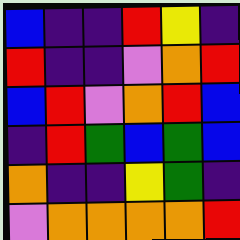[["blue", "indigo", "indigo", "red", "yellow", "indigo"], ["red", "indigo", "indigo", "violet", "orange", "red"], ["blue", "red", "violet", "orange", "red", "blue"], ["indigo", "red", "green", "blue", "green", "blue"], ["orange", "indigo", "indigo", "yellow", "green", "indigo"], ["violet", "orange", "orange", "orange", "orange", "red"]]